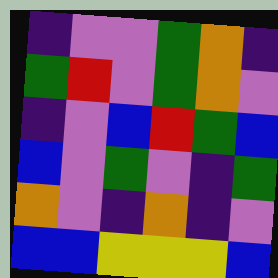[["indigo", "violet", "violet", "green", "orange", "indigo"], ["green", "red", "violet", "green", "orange", "violet"], ["indigo", "violet", "blue", "red", "green", "blue"], ["blue", "violet", "green", "violet", "indigo", "green"], ["orange", "violet", "indigo", "orange", "indigo", "violet"], ["blue", "blue", "yellow", "yellow", "yellow", "blue"]]